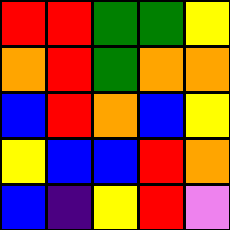[["red", "red", "green", "green", "yellow"], ["orange", "red", "green", "orange", "orange"], ["blue", "red", "orange", "blue", "yellow"], ["yellow", "blue", "blue", "red", "orange"], ["blue", "indigo", "yellow", "red", "violet"]]